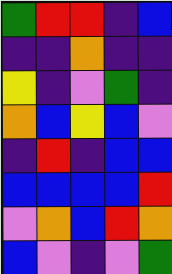[["green", "red", "red", "indigo", "blue"], ["indigo", "indigo", "orange", "indigo", "indigo"], ["yellow", "indigo", "violet", "green", "indigo"], ["orange", "blue", "yellow", "blue", "violet"], ["indigo", "red", "indigo", "blue", "blue"], ["blue", "blue", "blue", "blue", "red"], ["violet", "orange", "blue", "red", "orange"], ["blue", "violet", "indigo", "violet", "green"]]